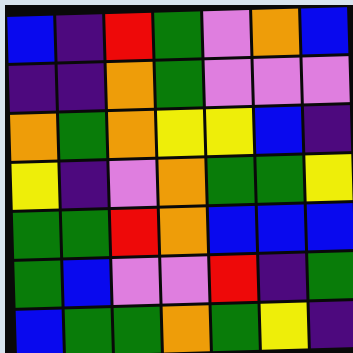[["blue", "indigo", "red", "green", "violet", "orange", "blue"], ["indigo", "indigo", "orange", "green", "violet", "violet", "violet"], ["orange", "green", "orange", "yellow", "yellow", "blue", "indigo"], ["yellow", "indigo", "violet", "orange", "green", "green", "yellow"], ["green", "green", "red", "orange", "blue", "blue", "blue"], ["green", "blue", "violet", "violet", "red", "indigo", "green"], ["blue", "green", "green", "orange", "green", "yellow", "indigo"]]